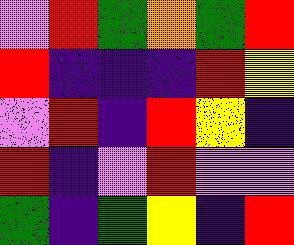[["violet", "red", "green", "orange", "green", "red"], ["red", "indigo", "indigo", "indigo", "red", "yellow"], ["violet", "red", "indigo", "red", "yellow", "indigo"], ["red", "indigo", "violet", "red", "violet", "violet"], ["green", "indigo", "green", "yellow", "indigo", "red"]]